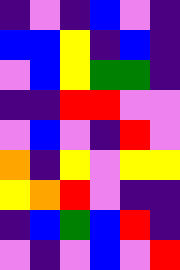[["indigo", "violet", "indigo", "blue", "violet", "indigo"], ["blue", "blue", "yellow", "indigo", "blue", "indigo"], ["violet", "blue", "yellow", "green", "green", "indigo"], ["indigo", "indigo", "red", "red", "violet", "violet"], ["violet", "blue", "violet", "indigo", "red", "violet"], ["orange", "indigo", "yellow", "violet", "yellow", "yellow"], ["yellow", "orange", "red", "violet", "indigo", "indigo"], ["indigo", "blue", "green", "blue", "red", "indigo"], ["violet", "indigo", "violet", "blue", "violet", "red"]]